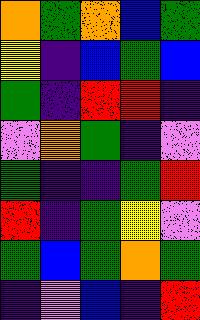[["orange", "green", "orange", "blue", "green"], ["yellow", "indigo", "blue", "green", "blue"], ["green", "indigo", "red", "red", "indigo"], ["violet", "orange", "green", "indigo", "violet"], ["green", "indigo", "indigo", "green", "red"], ["red", "indigo", "green", "yellow", "violet"], ["green", "blue", "green", "orange", "green"], ["indigo", "violet", "blue", "indigo", "red"]]